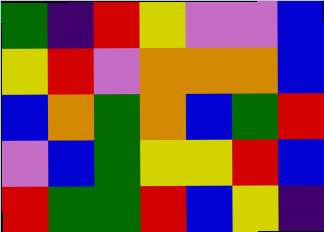[["green", "indigo", "red", "yellow", "violet", "violet", "blue"], ["yellow", "red", "violet", "orange", "orange", "orange", "blue"], ["blue", "orange", "green", "orange", "blue", "green", "red"], ["violet", "blue", "green", "yellow", "yellow", "red", "blue"], ["red", "green", "green", "red", "blue", "yellow", "indigo"]]